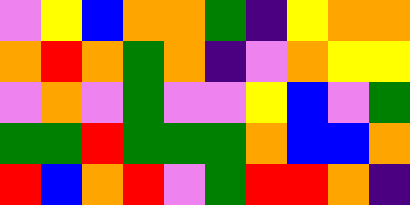[["violet", "yellow", "blue", "orange", "orange", "green", "indigo", "yellow", "orange", "orange"], ["orange", "red", "orange", "green", "orange", "indigo", "violet", "orange", "yellow", "yellow"], ["violet", "orange", "violet", "green", "violet", "violet", "yellow", "blue", "violet", "green"], ["green", "green", "red", "green", "green", "green", "orange", "blue", "blue", "orange"], ["red", "blue", "orange", "red", "violet", "green", "red", "red", "orange", "indigo"]]